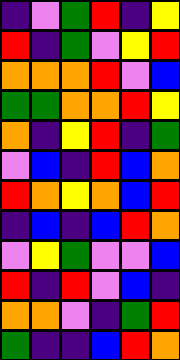[["indigo", "violet", "green", "red", "indigo", "yellow"], ["red", "indigo", "green", "violet", "yellow", "red"], ["orange", "orange", "orange", "red", "violet", "blue"], ["green", "green", "orange", "orange", "red", "yellow"], ["orange", "indigo", "yellow", "red", "indigo", "green"], ["violet", "blue", "indigo", "red", "blue", "orange"], ["red", "orange", "yellow", "orange", "blue", "red"], ["indigo", "blue", "indigo", "blue", "red", "orange"], ["violet", "yellow", "green", "violet", "violet", "blue"], ["red", "indigo", "red", "violet", "blue", "indigo"], ["orange", "orange", "violet", "indigo", "green", "red"], ["green", "indigo", "indigo", "blue", "red", "orange"]]